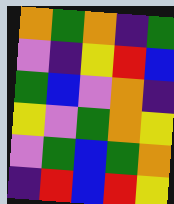[["orange", "green", "orange", "indigo", "green"], ["violet", "indigo", "yellow", "red", "blue"], ["green", "blue", "violet", "orange", "indigo"], ["yellow", "violet", "green", "orange", "yellow"], ["violet", "green", "blue", "green", "orange"], ["indigo", "red", "blue", "red", "yellow"]]